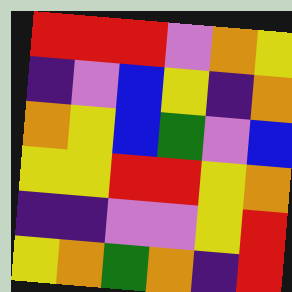[["red", "red", "red", "violet", "orange", "yellow"], ["indigo", "violet", "blue", "yellow", "indigo", "orange"], ["orange", "yellow", "blue", "green", "violet", "blue"], ["yellow", "yellow", "red", "red", "yellow", "orange"], ["indigo", "indigo", "violet", "violet", "yellow", "red"], ["yellow", "orange", "green", "orange", "indigo", "red"]]